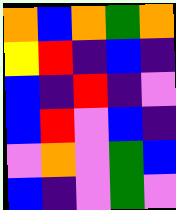[["orange", "blue", "orange", "green", "orange"], ["yellow", "red", "indigo", "blue", "indigo"], ["blue", "indigo", "red", "indigo", "violet"], ["blue", "red", "violet", "blue", "indigo"], ["violet", "orange", "violet", "green", "blue"], ["blue", "indigo", "violet", "green", "violet"]]